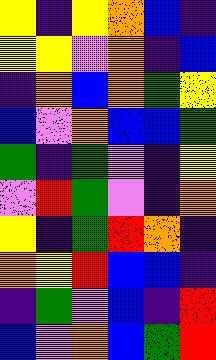[["yellow", "indigo", "yellow", "orange", "blue", "indigo"], ["yellow", "yellow", "violet", "orange", "indigo", "blue"], ["indigo", "orange", "blue", "orange", "green", "yellow"], ["blue", "violet", "orange", "blue", "blue", "green"], ["green", "indigo", "green", "violet", "indigo", "yellow"], ["violet", "red", "green", "violet", "indigo", "orange"], ["yellow", "indigo", "green", "red", "orange", "indigo"], ["orange", "yellow", "red", "blue", "blue", "indigo"], ["indigo", "green", "violet", "blue", "indigo", "red"], ["blue", "violet", "orange", "blue", "green", "red"]]